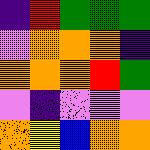[["indigo", "red", "green", "green", "green"], ["violet", "orange", "orange", "orange", "indigo"], ["orange", "orange", "orange", "red", "green"], ["violet", "indigo", "violet", "violet", "violet"], ["orange", "yellow", "blue", "orange", "orange"]]